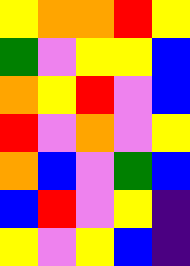[["yellow", "orange", "orange", "red", "yellow"], ["green", "violet", "yellow", "yellow", "blue"], ["orange", "yellow", "red", "violet", "blue"], ["red", "violet", "orange", "violet", "yellow"], ["orange", "blue", "violet", "green", "blue"], ["blue", "red", "violet", "yellow", "indigo"], ["yellow", "violet", "yellow", "blue", "indigo"]]